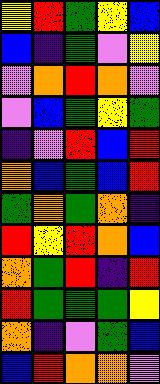[["yellow", "red", "green", "yellow", "blue"], ["blue", "indigo", "green", "violet", "yellow"], ["violet", "orange", "red", "orange", "violet"], ["violet", "blue", "green", "yellow", "green"], ["indigo", "violet", "red", "blue", "red"], ["orange", "blue", "green", "blue", "red"], ["green", "orange", "green", "orange", "indigo"], ["red", "yellow", "red", "orange", "blue"], ["orange", "green", "red", "indigo", "red"], ["red", "green", "green", "green", "yellow"], ["orange", "indigo", "violet", "green", "blue"], ["blue", "red", "orange", "orange", "violet"]]